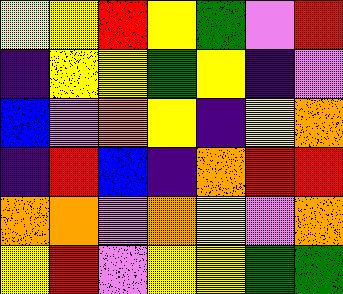[["yellow", "yellow", "red", "yellow", "green", "violet", "red"], ["indigo", "yellow", "yellow", "green", "yellow", "indigo", "violet"], ["blue", "violet", "orange", "yellow", "indigo", "yellow", "orange"], ["indigo", "red", "blue", "indigo", "orange", "red", "red"], ["orange", "orange", "violet", "orange", "yellow", "violet", "orange"], ["yellow", "red", "violet", "yellow", "yellow", "green", "green"]]